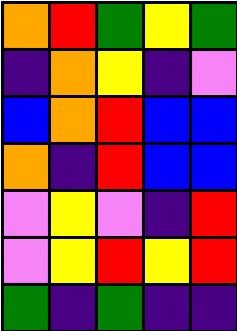[["orange", "red", "green", "yellow", "green"], ["indigo", "orange", "yellow", "indigo", "violet"], ["blue", "orange", "red", "blue", "blue"], ["orange", "indigo", "red", "blue", "blue"], ["violet", "yellow", "violet", "indigo", "red"], ["violet", "yellow", "red", "yellow", "red"], ["green", "indigo", "green", "indigo", "indigo"]]